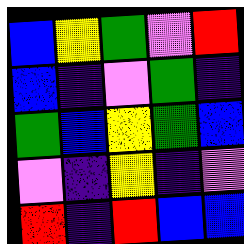[["blue", "yellow", "green", "violet", "red"], ["blue", "indigo", "violet", "green", "indigo"], ["green", "blue", "yellow", "green", "blue"], ["violet", "indigo", "yellow", "indigo", "violet"], ["red", "indigo", "red", "blue", "blue"]]